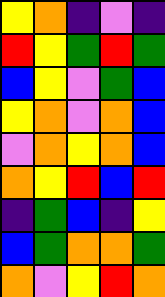[["yellow", "orange", "indigo", "violet", "indigo"], ["red", "yellow", "green", "red", "green"], ["blue", "yellow", "violet", "green", "blue"], ["yellow", "orange", "violet", "orange", "blue"], ["violet", "orange", "yellow", "orange", "blue"], ["orange", "yellow", "red", "blue", "red"], ["indigo", "green", "blue", "indigo", "yellow"], ["blue", "green", "orange", "orange", "green"], ["orange", "violet", "yellow", "red", "orange"]]